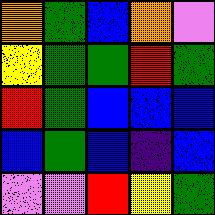[["orange", "green", "blue", "orange", "violet"], ["yellow", "green", "green", "red", "green"], ["red", "green", "blue", "blue", "blue"], ["blue", "green", "blue", "indigo", "blue"], ["violet", "violet", "red", "yellow", "green"]]